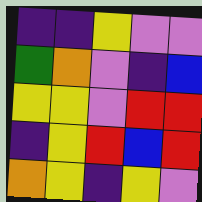[["indigo", "indigo", "yellow", "violet", "violet"], ["green", "orange", "violet", "indigo", "blue"], ["yellow", "yellow", "violet", "red", "red"], ["indigo", "yellow", "red", "blue", "red"], ["orange", "yellow", "indigo", "yellow", "violet"]]